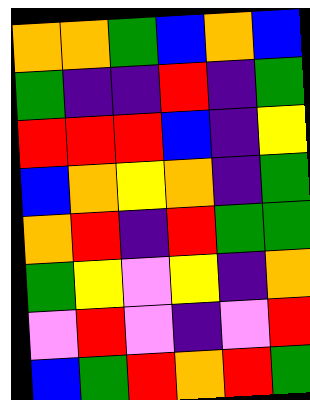[["orange", "orange", "green", "blue", "orange", "blue"], ["green", "indigo", "indigo", "red", "indigo", "green"], ["red", "red", "red", "blue", "indigo", "yellow"], ["blue", "orange", "yellow", "orange", "indigo", "green"], ["orange", "red", "indigo", "red", "green", "green"], ["green", "yellow", "violet", "yellow", "indigo", "orange"], ["violet", "red", "violet", "indigo", "violet", "red"], ["blue", "green", "red", "orange", "red", "green"]]